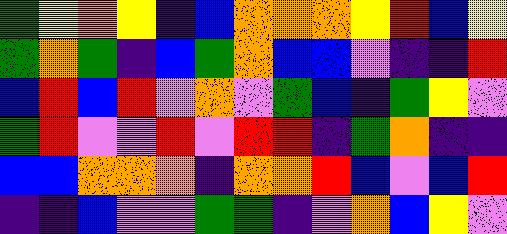[["green", "yellow", "orange", "yellow", "indigo", "blue", "orange", "orange", "orange", "yellow", "red", "blue", "yellow"], ["green", "orange", "green", "indigo", "blue", "green", "orange", "blue", "blue", "violet", "indigo", "indigo", "red"], ["blue", "red", "blue", "red", "violet", "orange", "violet", "green", "blue", "indigo", "green", "yellow", "violet"], ["green", "red", "violet", "violet", "red", "violet", "red", "red", "indigo", "green", "orange", "indigo", "indigo"], ["blue", "blue", "orange", "orange", "orange", "indigo", "orange", "orange", "red", "blue", "violet", "blue", "red"], ["indigo", "indigo", "blue", "violet", "violet", "green", "green", "indigo", "violet", "orange", "blue", "yellow", "violet"]]